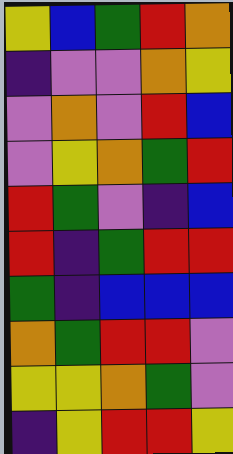[["yellow", "blue", "green", "red", "orange"], ["indigo", "violet", "violet", "orange", "yellow"], ["violet", "orange", "violet", "red", "blue"], ["violet", "yellow", "orange", "green", "red"], ["red", "green", "violet", "indigo", "blue"], ["red", "indigo", "green", "red", "red"], ["green", "indigo", "blue", "blue", "blue"], ["orange", "green", "red", "red", "violet"], ["yellow", "yellow", "orange", "green", "violet"], ["indigo", "yellow", "red", "red", "yellow"]]